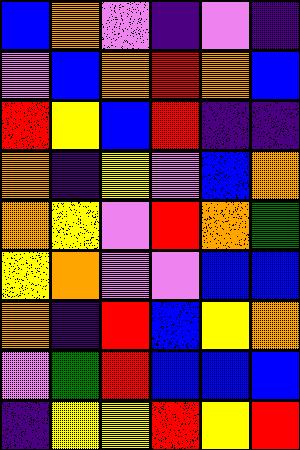[["blue", "orange", "violet", "indigo", "violet", "indigo"], ["violet", "blue", "orange", "red", "orange", "blue"], ["red", "yellow", "blue", "red", "indigo", "indigo"], ["orange", "indigo", "yellow", "violet", "blue", "orange"], ["orange", "yellow", "violet", "red", "orange", "green"], ["yellow", "orange", "violet", "violet", "blue", "blue"], ["orange", "indigo", "red", "blue", "yellow", "orange"], ["violet", "green", "red", "blue", "blue", "blue"], ["indigo", "yellow", "yellow", "red", "yellow", "red"]]